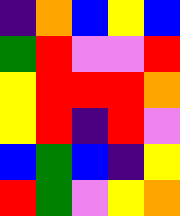[["indigo", "orange", "blue", "yellow", "blue"], ["green", "red", "violet", "violet", "red"], ["yellow", "red", "red", "red", "orange"], ["yellow", "red", "indigo", "red", "violet"], ["blue", "green", "blue", "indigo", "yellow"], ["red", "green", "violet", "yellow", "orange"]]